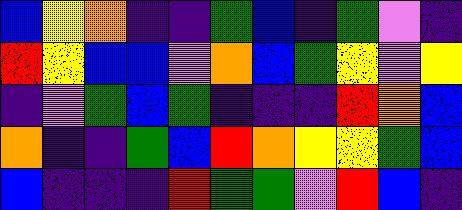[["blue", "yellow", "orange", "indigo", "indigo", "green", "blue", "indigo", "green", "violet", "indigo"], ["red", "yellow", "blue", "blue", "violet", "orange", "blue", "green", "yellow", "violet", "yellow"], ["indigo", "violet", "green", "blue", "green", "indigo", "indigo", "indigo", "red", "orange", "blue"], ["orange", "indigo", "indigo", "green", "blue", "red", "orange", "yellow", "yellow", "green", "blue"], ["blue", "indigo", "indigo", "indigo", "red", "green", "green", "violet", "red", "blue", "indigo"]]